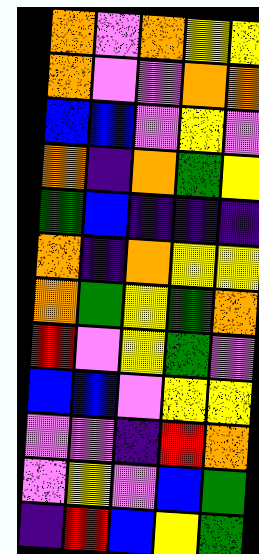[["orange", "violet", "orange", "yellow", "yellow"], ["orange", "violet", "violet", "orange", "orange"], ["blue", "blue", "violet", "yellow", "violet"], ["orange", "indigo", "orange", "green", "yellow"], ["green", "blue", "indigo", "indigo", "indigo"], ["orange", "indigo", "orange", "yellow", "yellow"], ["orange", "green", "yellow", "green", "orange"], ["red", "violet", "yellow", "green", "violet"], ["blue", "blue", "violet", "yellow", "yellow"], ["violet", "violet", "indigo", "red", "orange"], ["violet", "yellow", "violet", "blue", "green"], ["indigo", "red", "blue", "yellow", "green"]]